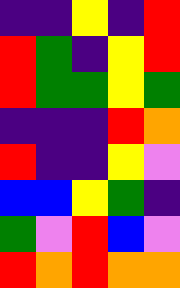[["indigo", "indigo", "yellow", "indigo", "red"], ["red", "green", "indigo", "yellow", "red"], ["red", "green", "green", "yellow", "green"], ["indigo", "indigo", "indigo", "red", "orange"], ["red", "indigo", "indigo", "yellow", "violet"], ["blue", "blue", "yellow", "green", "indigo"], ["green", "violet", "red", "blue", "violet"], ["red", "orange", "red", "orange", "orange"]]